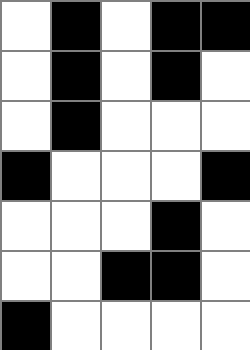[["white", "black", "white", "black", "black"], ["white", "black", "white", "black", "white"], ["white", "black", "white", "white", "white"], ["black", "white", "white", "white", "black"], ["white", "white", "white", "black", "white"], ["white", "white", "black", "black", "white"], ["black", "white", "white", "white", "white"]]